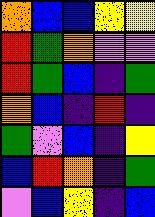[["orange", "blue", "blue", "yellow", "yellow"], ["red", "green", "orange", "violet", "violet"], ["red", "green", "blue", "indigo", "green"], ["orange", "blue", "indigo", "red", "indigo"], ["green", "violet", "blue", "indigo", "yellow"], ["blue", "red", "orange", "indigo", "green"], ["violet", "blue", "yellow", "indigo", "blue"]]